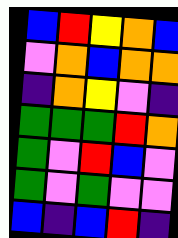[["blue", "red", "yellow", "orange", "blue"], ["violet", "orange", "blue", "orange", "orange"], ["indigo", "orange", "yellow", "violet", "indigo"], ["green", "green", "green", "red", "orange"], ["green", "violet", "red", "blue", "violet"], ["green", "violet", "green", "violet", "violet"], ["blue", "indigo", "blue", "red", "indigo"]]